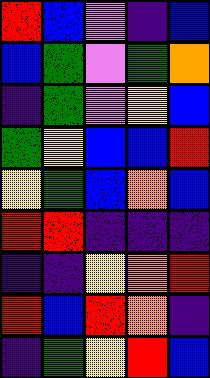[["red", "blue", "violet", "indigo", "blue"], ["blue", "green", "violet", "green", "orange"], ["indigo", "green", "violet", "yellow", "blue"], ["green", "yellow", "blue", "blue", "red"], ["yellow", "green", "blue", "orange", "blue"], ["red", "red", "indigo", "indigo", "indigo"], ["indigo", "indigo", "yellow", "orange", "red"], ["red", "blue", "red", "orange", "indigo"], ["indigo", "green", "yellow", "red", "blue"]]